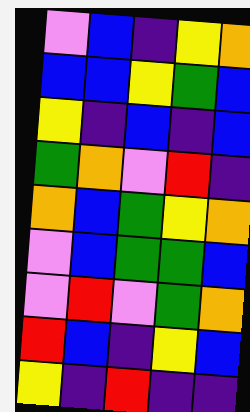[["violet", "blue", "indigo", "yellow", "orange"], ["blue", "blue", "yellow", "green", "blue"], ["yellow", "indigo", "blue", "indigo", "blue"], ["green", "orange", "violet", "red", "indigo"], ["orange", "blue", "green", "yellow", "orange"], ["violet", "blue", "green", "green", "blue"], ["violet", "red", "violet", "green", "orange"], ["red", "blue", "indigo", "yellow", "blue"], ["yellow", "indigo", "red", "indigo", "indigo"]]